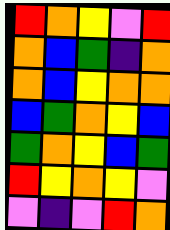[["red", "orange", "yellow", "violet", "red"], ["orange", "blue", "green", "indigo", "orange"], ["orange", "blue", "yellow", "orange", "orange"], ["blue", "green", "orange", "yellow", "blue"], ["green", "orange", "yellow", "blue", "green"], ["red", "yellow", "orange", "yellow", "violet"], ["violet", "indigo", "violet", "red", "orange"]]